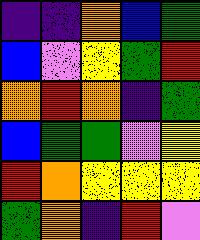[["indigo", "indigo", "orange", "blue", "green"], ["blue", "violet", "yellow", "green", "red"], ["orange", "red", "orange", "indigo", "green"], ["blue", "green", "green", "violet", "yellow"], ["red", "orange", "yellow", "yellow", "yellow"], ["green", "orange", "indigo", "red", "violet"]]